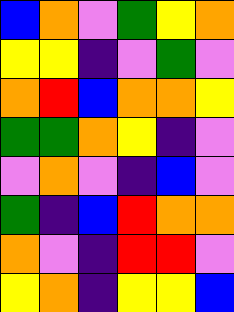[["blue", "orange", "violet", "green", "yellow", "orange"], ["yellow", "yellow", "indigo", "violet", "green", "violet"], ["orange", "red", "blue", "orange", "orange", "yellow"], ["green", "green", "orange", "yellow", "indigo", "violet"], ["violet", "orange", "violet", "indigo", "blue", "violet"], ["green", "indigo", "blue", "red", "orange", "orange"], ["orange", "violet", "indigo", "red", "red", "violet"], ["yellow", "orange", "indigo", "yellow", "yellow", "blue"]]